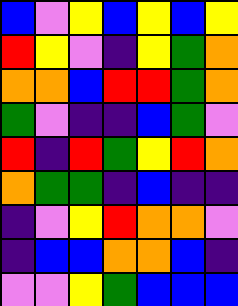[["blue", "violet", "yellow", "blue", "yellow", "blue", "yellow"], ["red", "yellow", "violet", "indigo", "yellow", "green", "orange"], ["orange", "orange", "blue", "red", "red", "green", "orange"], ["green", "violet", "indigo", "indigo", "blue", "green", "violet"], ["red", "indigo", "red", "green", "yellow", "red", "orange"], ["orange", "green", "green", "indigo", "blue", "indigo", "indigo"], ["indigo", "violet", "yellow", "red", "orange", "orange", "violet"], ["indigo", "blue", "blue", "orange", "orange", "blue", "indigo"], ["violet", "violet", "yellow", "green", "blue", "blue", "blue"]]